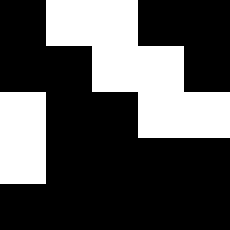[["black", "white", "white", "black", "black"], ["black", "black", "white", "white", "black"], ["white", "black", "black", "white", "white"], ["white", "black", "black", "black", "black"], ["black", "black", "black", "black", "black"]]